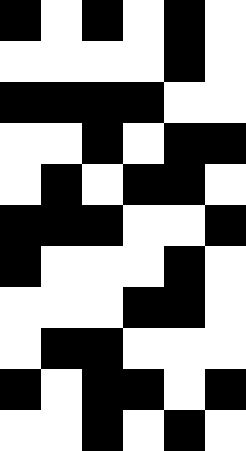[["black", "white", "black", "white", "black", "white"], ["white", "white", "white", "white", "black", "white"], ["black", "black", "black", "black", "white", "white"], ["white", "white", "black", "white", "black", "black"], ["white", "black", "white", "black", "black", "white"], ["black", "black", "black", "white", "white", "black"], ["black", "white", "white", "white", "black", "white"], ["white", "white", "white", "black", "black", "white"], ["white", "black", "black", "white", "white", "white"], ["black", "white", "black", "black", "white", "black"], ["white", "white", "black", "white", "black", "white"]]